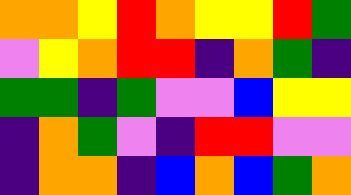[["orange", "orange", "yellow", "red", "orange", "yellow", "yellow", "red", "green"], ["violet", "yellow", "orange", "red", "red", "indigo", "orange", "green", "indigo"], ["green", "green", "indigo", "green", "violet", "violet", "blue", "yellow", "yellow"], ["indigo", "orange", "green", "violet", "indigo", "red", "red", "violet", "violet"], ["indigo", "orange", "orange", "indigo", "blue", "orange", "blue", "green", "orange"]]